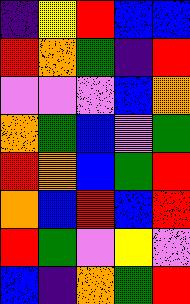[["indigo", "yellow", "red", "blue", "blue"], ["red", "orange", "green", "indigo", "red"], ["violet", "violet", "violet", "blue", "orange"], ["orange", "green", "blue", "violet", "green"], ["red", "orange", "blue", "green", "red"], ["orange", "blue", "red", "blue", "red"], ["red", "green", "violet", "yellow", "violet"], ["blue", "indigo", "orange", "green", "red"]]